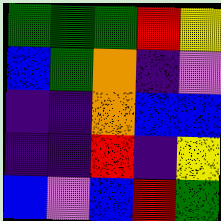[["green", "green", "green", "red", "yellow"], ["blue", "green", "orange", "indigo", "violet"], ["indigo", "indigo", "orange", "blue", "blue"], ["indigo", "indigo", "red", "indigo", "yellow"], ["blue", "violet", "blue", "red", "green"]]